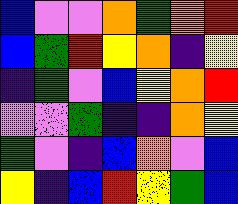[["blue", "violet", "violet", "orange", "green", "orange", "red"], ["blue", "green", "red", "yellow", "orange", "indigo", "yellow"], ["indigo", "green", "violet", "blue", "yellow", "orange", "red"], ["violet", "violet", "green", "indigo", "indigo", "orange", "yellow"], ["green", "violet", "indigo", "blue", "orange", "violet", "blue"], ["yellow", "indigo", "blue", "red", "yellow", "green", "blue"]]